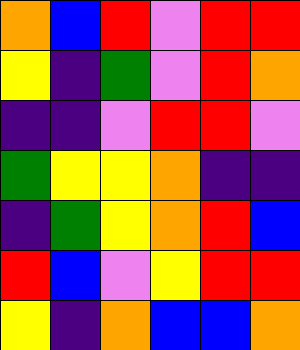[["orange", "blue", "red", "violet", "red", "red"], ["yellow", "indigo", "green", "violet", "red", "orange"], ["indigo", "indigo", "violet", "red", "red", "violet"], ["green", "yellow", "yellow", "orange", "indigo", "indigo"], ["indigo", "green", "yellow", "orange", "red", "blue"], ["red", "blue", "violet", "yellow", "red", "red"], ["yellow", "indigo", "orange", "blue", "blue", "orange"]]